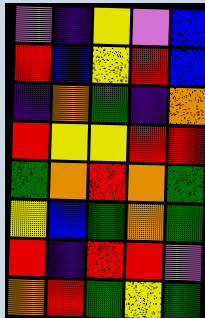[["violet", "indigo", "yellow", "violet", "blue"], ["red", "blue", "yellow", "red", "blue"], ["indigo", "orange", "green", "indigo", "orange"], ["red", "yellow", "yellow", "red", "red"], ["green", "orange", "red", "orange", "green"], ["yellow", "blue", "green", "orange", "green"], ["red", "indigo", "red", "red", "violet"], ["orange", "red", "green", "yellow", "green"]]